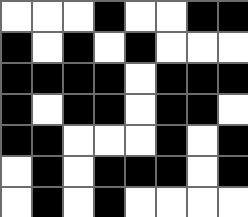[["white", "white", "white", "black", "white", "white", "black", "black"], ["black", "white", "black", "white", "black", "white", "white", "white"], ["black", "black", "black", "black", "white", "black", "black", "black"], ["black", "white", "black", "black", "white", "black", "black", "white"], ["black", "black", "white", "white", "white", "black", "white", "black"], ["white", "black", "white", "black", "black", "black", "white", "black"], ["white", "black", "white", "black", "white", "white", "white", "white"]]